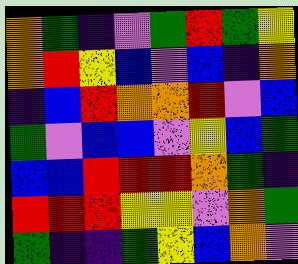[["orange", "green", "indigo", "violet", "green", "red", "green", "yellow"], ["orange", "red", "yellow", "blue", "violet", "blue", "indigo", "orange"], ["indigo", "blue", "red", "orange", "orange", "red", "violet", "blue"], ["green", "violet", "blue", "blue", "violet", "yellow", "blue", "green"], ["blue", "blue", "red", "red", "red", "orange", "green", "indigo"], ["red", "red", "red", "yellow", "yellow", "violet", "orange", "green"], ["green", "indigo", "indigo", "green", "yellow", "blue", "orange", "violet"]]